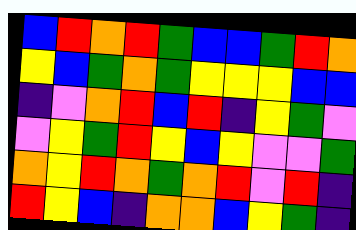[["blue", "red", "orange", "red", "green", "blue", "blue", "green", "red", "orange"], ["yellow", "blue", "green", "orange", "green", "yellow", "yellow", "yellow", "blue", "blue"], ["indigo", "violet", "orange", "red", "blue", "red", "indigo", "yellow", "green", "violet"], ["violet", "yellow", "green", "red", "yellow", "blue", "yellow", "violet", "violet", "green"], ["orange", "yellow", "red", "orange", "green", "orange", "red", "violet", "red", "indigo"], ["red", "yellow", "blue", "indigo", "orange", "orange", "blue", "yellow", "green", "indigo"]]